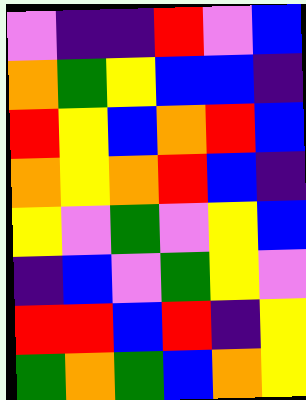[["violet", "indigo", "indigo", "red", "violet", "blue"], ["orange", "green", "yellow", "blue", "blue", "indigo"], ["red", "yellow", "blue", "orange", "red", "blue"], ["orange", "yellow", "orange", "red", "blue", "indigo"], ["yellow", "violet", "green", "violet", "yellow", "blue"], ["indigo", "blue", "violet", "green", "yellow", "violet"], ["red", "red", "blue", "red", "indigo", "yellow"], ["green", "orange", "green", "blue", "orange", "yellow"]]